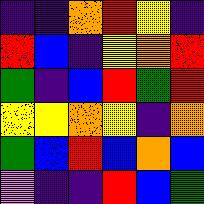[["indigo", "indigo", "orange", "red", "yellow", "indigo"], ["red", "blue", "indigo", "yellow", "orange", "red"], ["green", "indigo", "blue", "red", "green", "red"], ["yellow", "yellow", "orange", "yellow", "indigo", "orange"], ["green", "blue", "red", "blue", "orange", "blue"], ["violet", "indigo", "indigo", "red", "blue", "green"]]